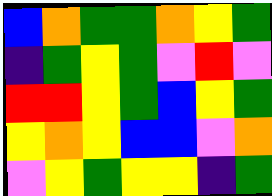[["blue", "orange", "green", "green", "orange", "yellow", "green"], ["indigo", "green", "yellow", "green", "violet", "red", "violet"], ["red", "red", "yellow", "green", "blue", "yellow", "green"], ["yellow", "orange", "yellow", "blue", "blue", "violet", "orange"], ["violet", "yellow", "green", "yellow", "yellow", "indigo", "green"]]